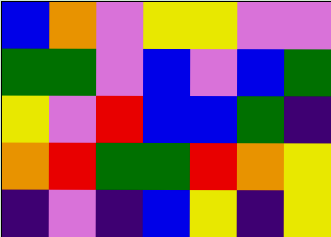[["blue", "orange", "violet", "yellow", "yellow", "violet", "violet"], ["green", "green", "violet", "blue", "violet", "blue", "green"], ["yellow", "violet", "red", "blue", "blue", "green", "indigo"], ["orange", "red", "green", "green", "red", "orange", "yellow"], ["indigo", "violet", "indigo", "blue", "yellow", "indigo", "yellow"]]